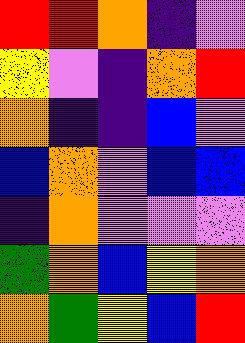[["red", "red", "orange", "indigo", "violet"], ["yellow", "violet", "indigo", "orange", "red"], ["orange", "indigo", "indigo", "blue", "violet"], ["blue", "orange", "violet", "blue", "blue"], ["indigo", "orange", "violet", "violet", "violet"], ["green", "orange", "blue", "yellow", "orange"], ["orange", "green", "yellow", "blue", "red"]]